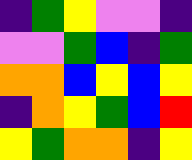[["indigo", "green", "yellow", "violet", "violet", "indigo"], ["violet", "violet", "green", "blue", "indigo", "green"], ["orange", "orange", "blue", "yellow", "blue", "yellow"], ["indigo", "orange", "yellow", "green", "blue", "red"], ["yellow", "green", "orange", "orange", "indigo", "yellow"]]